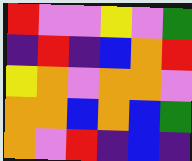[["red", "violet", "violet", "yellow", "violet", "green"], ["indigo", "red", "indigo", "blue", "orange", "red"], ["yellow", "orange", "violet", "orange", "orange", "violet"], ["orange", "orange", "blue", "orange", "blue", "green"], ["orange", "violet", "red", "indigo", "blue", "indigo"]]